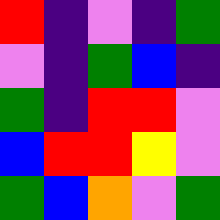[["red", "indigo", "violet", "indigo", "green"], ["violet", "indigo", "green", "blue", "indigo"], ["green", "indigo", "red", "red", "violet"], ["blue", "red", "red", "yellow", "violet"], ["green", "blue", "orange", "violet", "green"]]